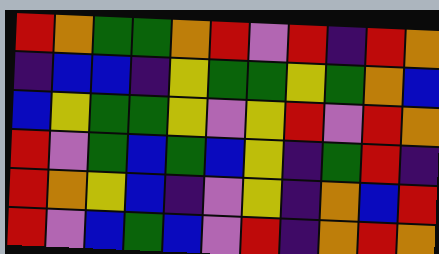[["red", "orange", "green", "green", "orange", "red", "violet", "red", "indigo", "red", "orange"], ["indigo", "blue", "blue", "indigo", "yellow", "green", "green", "yellow", "green", "orange", "blue"], ["blue", "yellow", "green", "green", "yellow", "violet", "yellow", "red", "violet", "red", "orange"], ["red", "violet", "green", "blue", "green", "blue", "yellow", "indigo", "green", "red", "indigo"], ["red", "orange", "yellow", "blue", "indigo", "violet", "yellow", "indigo", "orange", "blue", "red"], ["red", "violet", "blue", "green", "blue", "violet", "red", "indigo", "orange", "red", "orange"]]